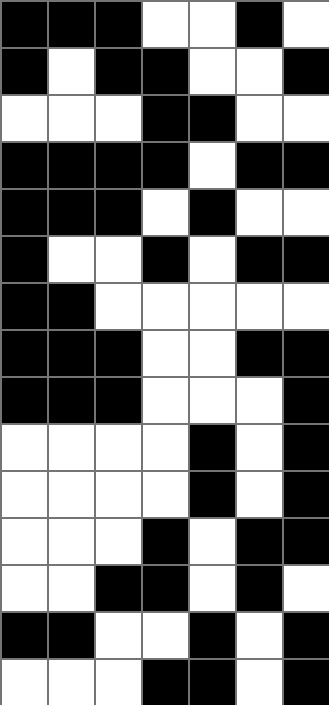[["black", "black", "black", "white", "white", "black", "white"], ["black", "white", "black", "black", "white", "white", "black"], ["white", "white", "white", "black", "black", "white", "white"], ["black", "black", "black", "black", "white", "black", "black"], ["black", "black", "black", "white", "black", "white", "white"], ["black", "white", "white", "black", "white", "black", "black"], ["black", "black", "white", "white", "white", "white", "white"], ["black", "black", "black", "white", "white", "black", "black"], ["black", "black", "black", "white", "white", "white", "black"], ["white", "white", "white", "white", "black", "white", "black"], ["white", "white", "white", "white", "black", "white", "black"], ["white", "white", "white", "black", "white", "black", "black"], ["white", "white", "black", "black", "white", "black", "white"], ["black", "black", "white", "white", "black", "white", "black"], ["white", "white", "white", "black", "black", "white", "black"]]